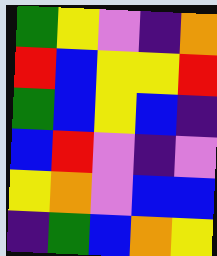[["green", "yellow", "violet", "indigo", "orange"], ["red", "blue", "yellow", "yellow", "red"], ["green", "blue", "yellow", "blue", "indigo"], ["blue", "red", "violet", "indigo", "violet"], ["yellow", "orange", "violet", "blue", "blue"], ["indigo", "green", "blue", "orange", "yellow"]]